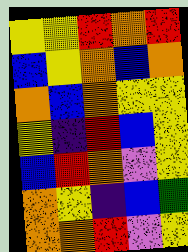[["yellow", "yellow", "red", "orange", "red"], ["blue", "yellow", "orange", "blue", "orange"], ["orange", "blue", "orange", "yellow", "yellow"], ["yellow", "indigo", "red", "blue", "yellow"], ["blue", "red", "orange", "violet", "yellow"], ["orange", "yellow", "indigo", "blue", "green"], ["orange", "orange", "red", "violet", "yellow"]]